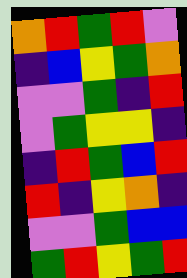[["orange", "red", "green", "red", "violet"], ["indigo", "blue", "yellow", "green", "orange"], ["violet", "violet", "green", "indigo", "red"], ["violet", "green", "yellow", "yellow", "indigo"], ["indigo", "red", "green", "blue", "red"], ["red", "indigo", "yellow", "orange", "indigo"], ["violet", "violet", "green", "blue", "blue"], ["green", "red", "yellow", "green", "red"]]